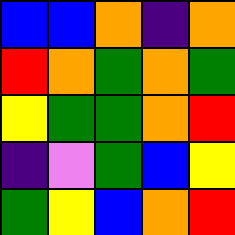[["blue", "blue", "orange", "indigo", "orange"], ["red", "orange", "green", "orange", "green"], ["yellow", "green", "green", "orange", "red"], ["indigo", "violet", "green", "blue", "yellow"], ["green", "yellow", "blue", "orange", "red"]]